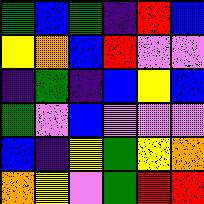[["green", "blue", "green", "indigo", "red", "blue"], ["yellow", "orange", "blue", "red", "violet", "violet"], ["indigo", "green", "indigo", "blue", "yellow", "blue"], ["green", "violet", "blue", "violet", "violet", "violet"], ["blue", "indigo", "yellow", "green", "yellow", "orange"], ["orange", "yellow", "violet", "green", "red", "red"]]